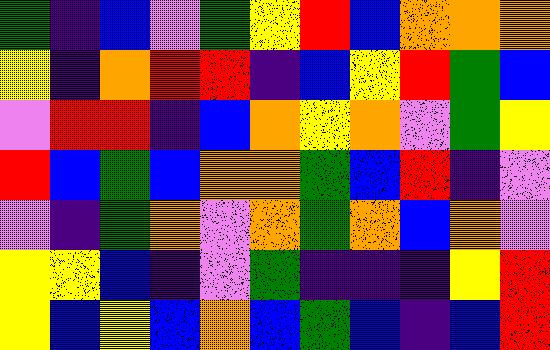[["green", "indigo", "blue", "violet", "green", "yellow", "red", "blue", "orange", "orange", "orange"], ["yellow", "indigo", "orange", "red", "red", "indigo", "blue", "yellow", "red", "green", "blue"], ["violet", "red", "red", "indigo", "blue", "orange", "yellow", "orange", "violet", "green", "yellow"], ["red", "blue", "green", "blue", "orange", "orange", "green", "blue", "red", "indigo", "violet"], ["violet", "indigo", "green", "orange", "violet", "orange", "green", "orange", "blue", "orange", "violet"], ["yellow", "yellow", "blue", "indigo", "violet", "green", "indigo", "indigo", "indigo", "yellow", "red"], ["yellow", "blue", "yellow", "blue", "orange", "blue", "green", "blue", "indigo", "blue", "red"]]